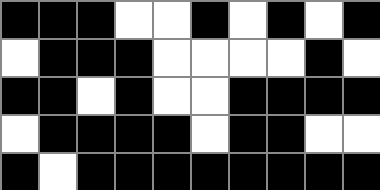[["black", "black", "black", "white", "white", "black", "white", "black", "white", "black"], ["white", "black", "black", "black", "white", "white", "white", "white", "black", "white"], ["black", "black", "white", "black", "white", "white", "black", "black", "black", "black"], ["white", "black", "black", "black", "black", "white", "black", "black", "white", "white"], ["black", "white", "black", "black", "black", "black", "black", "black", "black", "black"]]